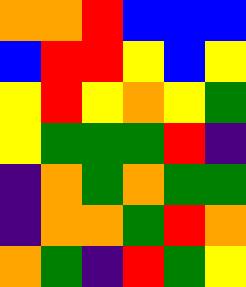[["orange", "orange", "red", "blue", "blue", "blue"], ["blue", "red", "red", "yellow", "blue", "yellow"], ["yellow", "red", "yellow", "orange", "yellow", "green"], ["yellow", "green", "green", "green", "red", "indigo"], ["indigo", "orange", "green", "orange", "green", "green"], ["indigo", "orange", "orange", "green", "red", "orange"], ["orange", "green", "indigo", "red", "green", "yellow"]]